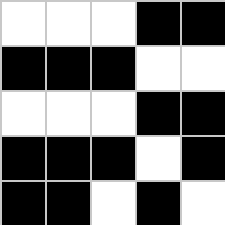[["white", "white", "white", "black", "black"], ["black", "black", "black", "white", "white"], ["white", "white", "white", "black", "black"], ["black", "black", "black", "white", "black"], ["black", "black", "white", "black", "white"]]